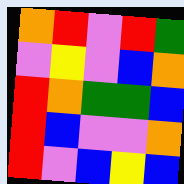[["orange", "red", "violet", "red", "green"], ["violet", "yellow", "violet", "blue", "orange"], ["red", "orange", "green", "green", "blue"], ["red", "blue", "violet", "violet", "orange"], ["red", "violet", "blue", "yellow", "blue"]]